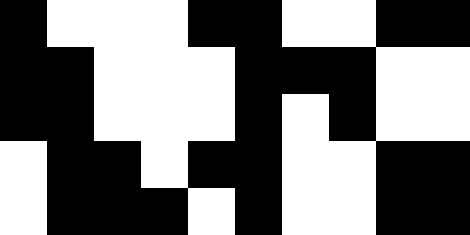[["black", "white", "white", "white", "black", "black", "white", "white", "black", "black"], ["black", "black", "white", "white", "white", "black", "black", "black", "white", "white"], ["black", "black", "white", "white", "white", "black", "white", "black", "white", "white"], ["white", "black", "black", "white", "black", "black", "white", "white", "black", "black"], ["white", "black", "black", "black", "white", "black", "white", "white", "black", "black"]]